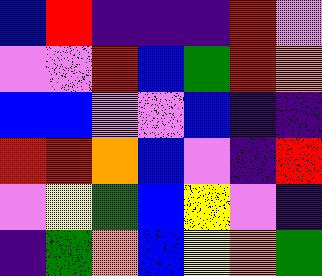[["blue", "red", "indigo", "indigo", "indigo", "red", "violet"], ["violet", "violet", "red", "blue", "green", "red", "orange"], ["blue", "blue", "violet", "violet", "blue", "indigo", "indigo"], ["red", "red", "orange", "blue", "violet", "indigo", "red"], ["violet", "yellow", "green", "blue", "yellow", "violet", "indigo"], ["indigo", "green", "orange", "blue", "yellow", "orange", "green"]]